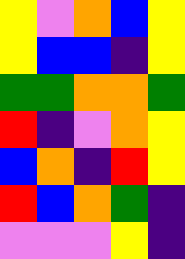[["yellow", "violet", "orange", "blue", "yellow"], ["yellow", "blue", "blue", "indigo", "yellow"], ["green", "green", "orange", "orange", "green"], ["red", "indigo", "violet", "orange", "yellow"], ["blue", "orange", "indigo", "red", "yellow"], ["red", "blue", "orange", "green", "indigo"], ["violet", "violet", "violet", "yellow", "indigo"]]